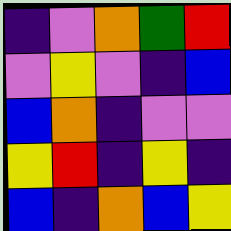[["indigo", "violet", "orange", "green", "red"], ["violet", "yellow", "violet", "indigo", "blue"], ["blue", "orange", "indigo", "violet", "violet"], ["yellow", "red", "indigo", "yellow", "indigo"], ["blue", "indigo", "orange", "blue", "yellow"]]